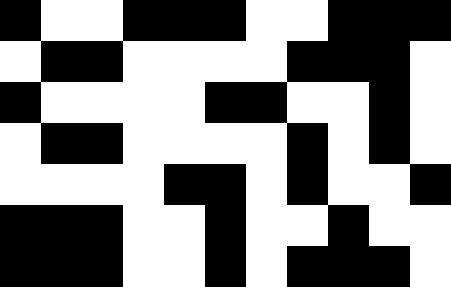[["black", "white", "white", "black", "black", "black", "white", "white", "black", "black", "black"], ["white", "black", "black", "white", "white", "white", "white", "black", "black", "black", "white"], ["black", "white", "white", "white", "white", "black", "black", "white", "white", "black", "white"], ["white", "black", "black", "white", "white", "white", "white", "black", "white", "black", "white"], ["white", "white", "white", "white", "black", "black", "white", "black", "white", "white", "black"], ["black", "black", "black", "white", "white", "black", "white", "white", "black", "white", "white"], ["black", "black", "black", "white", "white", "black", "white", "black", "black", "black", "white"]]